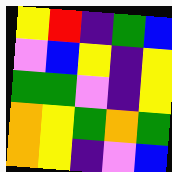[["yellow", "red", "indigo", "green", "blue"], ["violet", "blue", "yellow", "indigo", "yellow"], ["green", "green", "violet", "indigo", "yellow"], ["orange", "yellow", "green", "orange", "green"], ["orange", "yellow", "indigo", "violet", "blue"]]